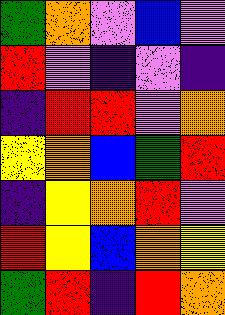[["green", "orange", "violet", "blue", "violet"], ["red", "violet", "indigo", "violet", "indigo"], ["indigo", "red", "red", "violet", "orange"], ["yellow", "orange", "blue", "green", "red"], ["indigo", "yellow", "orange", "red", "violet"], ["red", "yellow", "blue", "orange", "yellow"], ["green", "red", "indigo", "red", "orange"]]